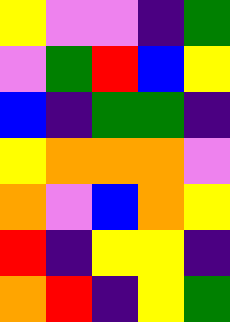[["yellow", "violet", "violet", "indigo", "green"], ["violet", "green", "red", "blue", "yellow"], ["blue", "indigo", "green", "green", "indigo"], ["yellow", "orange", "orange", "orange", "violet"], ["orange", "violet", "blue", "orange", "yellow"], ["red", "indigo", "yellow", "yellow", "indigo"], ["orange", "red", "indigo", "yellow", "green"]]